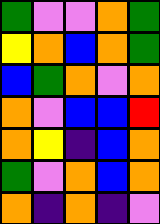[["green", "violet", "violet", "orange", "green"], ["yellow", "orange", "blue", "orange", "green"], ["blue", "green", "orange", "violet", "orange"], ["orange", "violet", "blue", "blue", "red"], ["orange", "yellow", "indigo", "blue", "orange"], ["green", "violet", "orange", "blue", "orange"], ["orange", "indigo", "orange", "indigo", "violet"]]